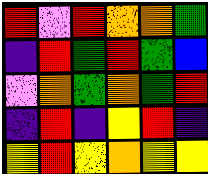[["red", "violet", "red", "orange", "orange", "green"], ["indigo", "red", "green", "red", "green", "blue"], ["violet", "orange", "green", "orange", "green", "red"], ["indigo", "red", "indigo", "yellow", "red", "indigo"], ["yellow", "red", "yellow", "orange", "yellow", "yellow"]]